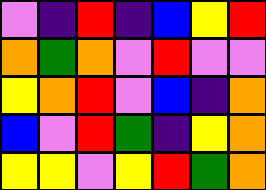[["violet", "indigo", "red", "indigo", "blue", "yellow", "red"], ["orange", "green", "orange", "violet", "red", "violet", "violet"], ["yellow", "orange", "red", "violet", "blue", "indigo", "orange"], ["blue", "violet", "red", "green", "indigo", "yellow", "orange"], ["yellow", "yellow", "violet", "yellow", "red", "green", "orange"]]